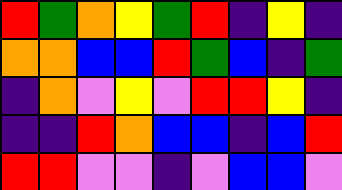[["red", "green", "orange", "yellow", "green", "red", "indigo", "yellow", "indigo"], ["orange", "orange", "blue", "blue", "red", "green", "blue", "indigo", "green"], ["indigo", "orange", "violet", "yellow", "violet", "red", "red", "yellow", "indigo"], ["indigo", "indigo", "red", "orange", "blue", "blue", "indigo", "blue", "red"], ["red", "red", "violet", "violet", "indigo", "violet", "blue", "blue", "violet"]]